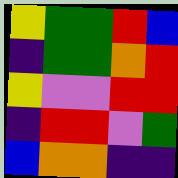[["yellow", "green", "green", "red", "blue"], ["indigo", "green", "green", "orange", "red"], ["yellow", "violet", "violet", "red", "red"], ["indigo", "red", "red", "violet", "green"], ["blue", "orange", "orange", "indigo", "indigo"]]